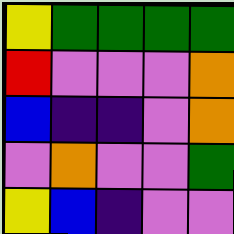[["yellow", "green", "green", "green", "green"], ["red", "violet", "violet", "violet", "orange"], ["blue", "indigo", "indigo", "violet", "orange"], ["violet", "orange", "violet", "violet", "green"], ["yellow", "blue", "indigo", "violet", "violet"]]